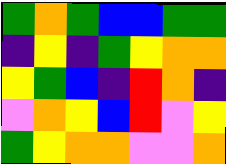[["green", "orange", "green", "blue", "blue", "green", "green"], ["indigo", "yellow", "indigo", "green", "yellow", "orange", "orange"], ["yellow", "green", "blue", "indigo", "red", "orange", "indigo"], ["violet", "orange", "yellow", "blue", "red", "violet", "yellow"], ["green", "yellow", "orange", "orange", "violet", "violet", "orange"]]